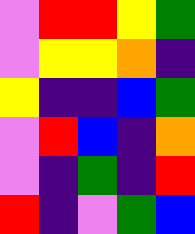[["violet", "red", "red", "yellow", "green"], ["violet", "yellow", "yellow", "orange", "indigo"], ["yellow", "indigo", "indigo", "blue", "green"], ["violet", "red", "blue", "indigo", "orange"], ["violet", "indigo", "green", "indigo", "red"], ["red", "indigo", "violet", "green", "blue"]]